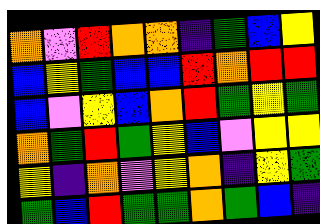[["orange", "violet", "red", "orange", "orange", "indigo", "green", "blue", "yellow"], ["blue", "yellow", "green", "blue", "blue", "red", "orange", "red", "red"], ["blue", "violet", "yellow", "blue", "orange", "red", "green", "yellow", "green"], ["orange", "green", "red", "green", "yellow", "blue", "violet", "yellow", "yellow"], ["yellow", "indigo", "orange", "violet", "yellow", "orange", "indigo", "yellow", "green"], ["green", "blue", "red", "green", "green", "orange", "green", "blue", "indigo"]]